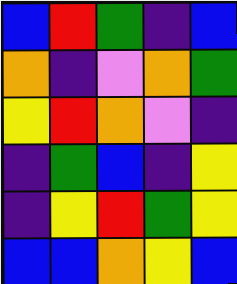[["blue", "red", "green", "indigo", "blue"], ["orange", "indigo", "violet", "orange", "green"], ["yellow", "red", "orange", "violet", "indigo"], ["indigo", "green", "blue", "indigo", "yellow"], ["indigo", "yellow", "red", "green", "yellow"], ["blue", "blue", "orange", "yellow", "blue"]]